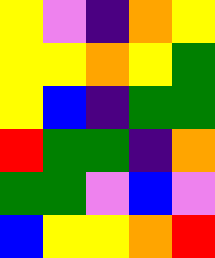[["yellow", "violet", "indigo", "orange", "yellow"], ["yellow", "yellow", "orange", "yellow", "green"], ["yellow", "blue", "indigo", "green", "green"], ["red", "green", "green", "indigo", "orange"], ["green", "green", "violet", "blue", "violet"], ["blue", "yellow", "yellow", "orange", "red"]]